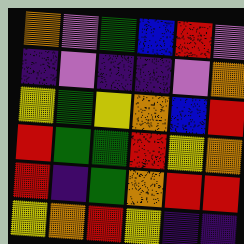[["orange", "violet", "green", "blue", "red", "violet"], ["indigo", "violet", "indigo", "indigo", "violet", "orange"], ["yellow", "green", "yellow", "orange", "blue", "red"], ["red", "green", "green", "red", "yellow", "orange"], ["red", "indigo", "green", "orange", "red", "red"], ["yellow", "orange", "red", "yellow", "indigo", "indigo"]]